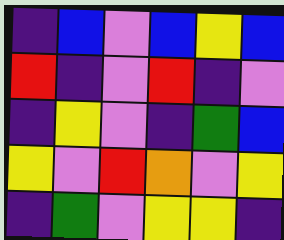[["indigo", "blue", "violet", "blue", "yellow", "blue"], ["red", "indigo", "violet", "red", "indigo", "violet"], ["indigo", "yellow", "violet", "indigo", "green", "blue"], ["yellow", "violet", "red", "orange", "violet", "yellow"], ["indigo", "green", "violet", "yellow", "yellow", "indigo"]]